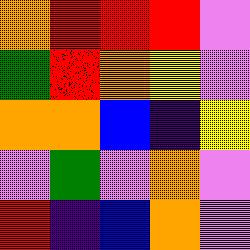[["orange", "red", "red", "red", "violet"], ["green", "red", "orange", "yellow", "violet"], ["orange", "orange", "blue", "indigo", "yellow"], ["violet", "green", "violet", "orange", "violet"], ["red", "indigo", "blue", "orange", "violet"]]